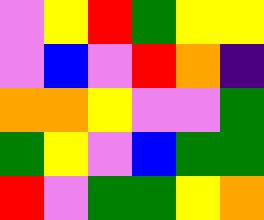[["violet", "yellow", "red", "green", "yellow", "yellow"], ["violet", "blue", "violet", "red", "orange", "indigo"], ["orange", "orange", "yellow", "violet", "violet", "green"], ["green", "yellow", "violet", "blue", "green", "green"], ["red", "violet", "green", "green", "yellow", "orange"]]